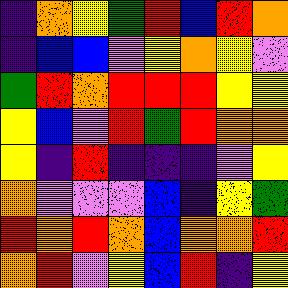[["indigo", "orange", "yellow", "green", "red", "blue", "red", "orange"], ["indigo", "blue", "blue", "violet", "yellow", "orange", "yellow", "violet"], ["green", "red", "orange", "red", "red", "red", "yellow", "yellow"], ["yellow", "blue", "violet", "red", "green", "red", "orange", "orange"], ["yellow", "indigo", "red", "indigo", "indigo", "indigo", "violet", "yellow"], ["orange", "violet", "violet", "violet", "blue", "indigo", "yellow", "green"], ["red", "orange", "red", "orange", "blue", "orange", "orange", "red"], ["orange", "red", "violet", "yellow", "blue", "red", "indigo", "yellow"]]